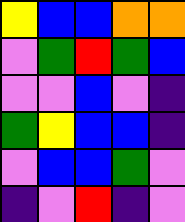[["yellow", "blue", "blue", "orange", "orange"], ["violet", "green", "red", "green", "blue"], ["violet", "violet", "blue", "violet", "indigo"], ["green", "yellow", "blue", "blue", "indigo"], ["violet", "blue", "blue", "green", "violet"], ["indigo", "violet", "red", "indigo", "violet"]]